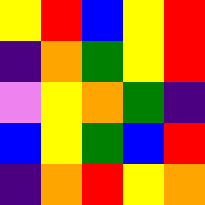[["yellow", "red", "blue", "yellow", "red"], ["indigo", "orange", "green", "yellow", "red"], ["violet", "yellow", "orange", "green", "indigo"], ["blue", "yellow", "green", "blue", "red"], ["indigo", "orange", "red", "yellow", "orange"]]